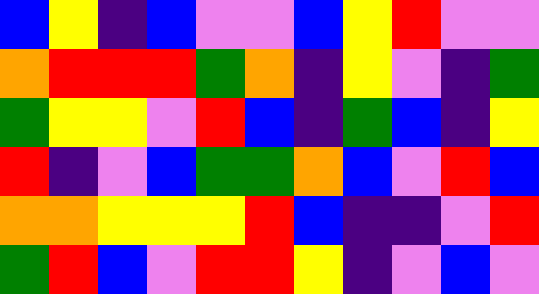[["blue", "yellow", "indigo", "blue", "violet", "violet", "blue", "yellow", "red", "violet", "violet"], ["orange", "red", "red", "red", "green", "orange", "indigo", "yellow", "violet", "indigo", "green"], ["green", "yellow", "yellow", "violet", "red", "blue", "indigo", "green", "blue", "indigo", "yellow"], ["red", "indigo", "violet", "blue", "green", "green", "orange", "blue", "violet", "red", "blue"], ["orange", "orange", "yellow", "yellow", "yellow", "red", "blue", "indigo", "indigo", "violet", "red"], ["green", "red", "blue", "violet", "red", "red", "yellow", "indigo", "violet", "blue", "violet"]]